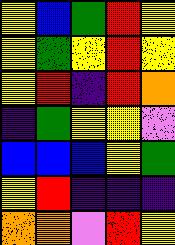[["yellow", "blue", "green", "red", "yellow"], ["yellow", "green", "yellow", "red", "yellow"], ["yellow", "red", "indigo", "red", "orange"], ["indigo", "green", "yellow", "yellow", "violet"], ["blue", "blue", "blue", "yellow", "green"], ["yellow", "red", "indigo", "indigo", "indigo"], ["orange", "orange", "violet", "red", "yellow"]]